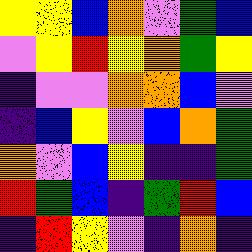[["yellow", "yellow", "blue", "orange", "violet", "green", "blue"], ["violet", "yellow", "red", "yellow", "orange", "green", "yellow"], ["indigo", "violet", "violet", "orange", "orange", "blue", "violet"], ["indigo", "blue", "yellow", "violet", "blue", "orange", "green"], ["orange", "violet", "blue", "yellow", "indigo", "indigo", "green"], ["red", "green", "blue", "indigo", "green", "red", "blue"], ["indigo", "red", "yellow", "violet", "indigo", "orange", "indigo"]]